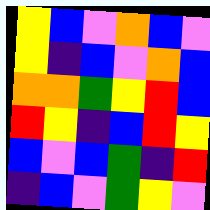[["yellow", "blue", "violet", "orange", "blue", "violet"], ["yellow", "indigo", "blue", "violet", "orange", "blue"], ["orange", "orange", "green", "yellow", "red", "blue"], ["red", "yellow", "indigo", "blue", "red", "yellow"], ["blue", "violet", "blue", "green", "indigo", "red"], ["indigo", "blue", "violet", "green", "yellow", "violet"]]